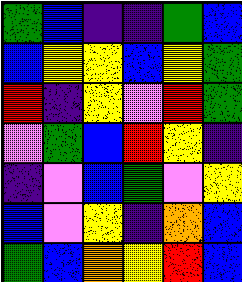[["green", "blue", "indigo", "indigo", "green", "blue"], ["blue", "yellow", "yellow", "blue", "yellow", "green"], ["red", "indigo", "yellow", "violet", "red", "green"], ["violet", "green", "blue", "red", "yellow", "indigo"], ["indigo", "violet", "blue", "green", "violet", "yellow"], ["blue", "violet", "yellow", "indigo", "orange", "blue"], ["green", "blue", "orange", "yellow", "red", "blue"]]